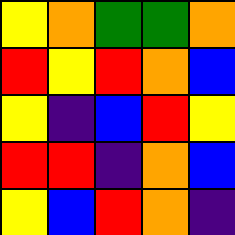[["yellow", "orange", "green", "green", "orange"], ["red", "yellow", "red", "orange", "blue"], ["yellow", "indigo", "blue", "red", "yellow"], ["red", "red", "indigo", "orange", "blue"], ["yellow", "blue", "red", "orange", "indigo"]]